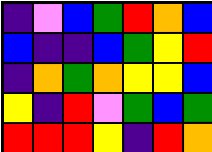[["indigo", "violet", "blue", "green", "red", "orange", "blue"], ["blue", "indigo", "indigo", "blue", "green", "yellow", "red"], ["indigo", "orange", "green", "orange", "yellow", "yellow", "blue"], ["yellow", "indigo", "red", "violet", "green", "blue", "green"], ["red", "red", "red", "yellow", "indigo", "red", "orange"]]